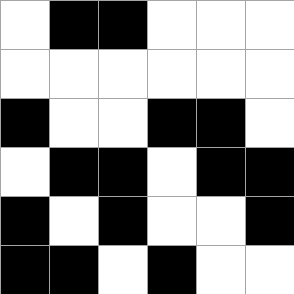[["white", "black", "black", "white", "white", "white"], ["white", "white", "white", "white", "white", "white"], ["black", "white", "white", "black", "black", "white"], ["white", "black", "black", "white", "black", "black"], ["black", "white", "black", "white", "white", "black"], ["black", "black", "white", "black", "white", "white"]]